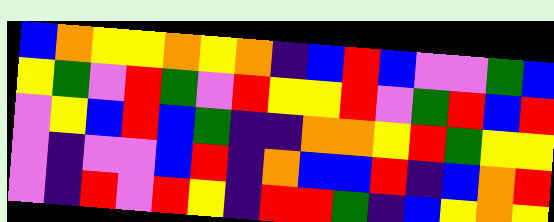[["blue", "orange", "yellow", "yellow", "orange", "yellow", "orange", "indigo", "blue", "red", "blue", "violet", "violet", "green", "blue"], ["yellow", "green", "violet", "red", "green", "violet", "red", "yellow", "yellow", "red", "violet", "green", "red", "blue", "red"], ["violet", "yellow", "blue", "red", "blue", "green", "indigo", "indigo", "orange", "orange", "yellow", "red", "green", "yellow", "yellow"], ["violet", "indigo", "violet", "violet", "blue", "red", "indigo", "orange", "blue", "blue", "red", "indigo", "blue", "orange", "red"], ["violet", "indigo", "red", "violet", "red", "yellow", "indigo", "red", "red", "green", "indigo", "blue", "yellow", "orange", "yellow"]]